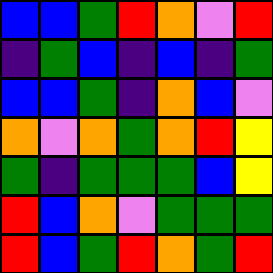[["blue", "blue", "green", "red", "orange", "violet", "red"], ["indigo", "green", "blue", "indigo", "blue", "indigo", "green"], ["blue", "blue", "green", "indigo", "orange", "blue", "violet"], ["orange", "violet", "orange", "green", "orange", "red", "yellow"], ["green", "indigo", "green", "green", "green", "blue", "yellow"], ["red", "blue", "orange", "violet", "green", "green", "green"], ["red", "blue", "green", "red", "orange", "green", "red"]]